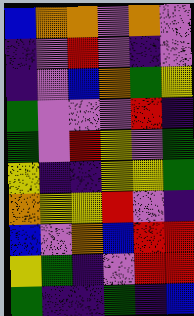[["blue", "orange", "orange", "violet", "orange", "violet"], ["indigo", "violet", "red", "violet", "indigo", "violet"], ["indigo", "violet", "blue", "orange", "green", "yellow"], ["green", "violet", "violet", "violet", "red", "indigo"], ["green", "violet", "red", "yellow", "violet", "green"], ["yellow", "indigo", "indigo", "yellow", "yellow", "green"], ["orange", "yellow", "yellow", "red", "violet", "indigo"], ["blue", "violet", "orange", "blue", "red", "red"], ["yellow", "green", "indigo", "violet", "red", "red"], ["green", "indigo", "indigo", "green", "indigo", "blue"]]